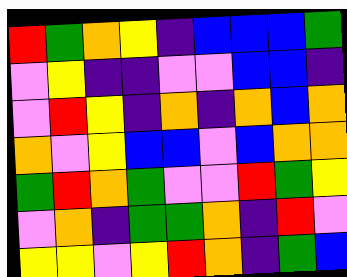[["red", "green", "orange", "yellow", "indigo", "blue", "blue", "blue", "green"], ["violet", "yellow", "indigo", "indigo", "violet", "violet", "blue", "blue", "indigo"], ["violet", "red", "yellow", "indigo", "orange", "indigo", "orange", "blue", "orange"], ["orange", "violet", "yellow", "blue", "blue", "violet", "blue", "orange", "orange"], ["green", "red", "orange", "green", "violet", "violet", "red", "green", "yellow"], ["violet", "orange", "indigo", "green", "green", "orange", "indigo", "red", "violet"], ["yellow", "yellow", "violet", "yellow", "red", "orange", "indigo", "green", "blue"]]